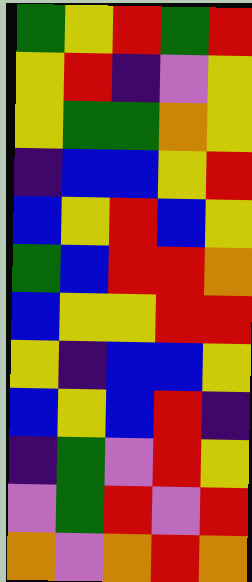[["green", "yellow", "red", "green", "red"], ["yellow", "red", "indigo", "violet", "yellow"], ["yellow", "green", "green", "orange", "yellow"], ["indigo", "blue", "blue", "yellow", "red"], ["blue", "yellow", "red", "blue", "yellow"], ["green", "blue", "red", "red", "orange"], ["blue", "yellow", "yellow", "red", "red"], ["yellow", "indigo", "blue", "blue", "yellow"], ["blue", "yellow", "blue", "red", "indigo"], ["indigo", "green", "violet", "red", "yellow"], ["violet", "green", "red", "violet", "red"], ["orange", "violet", "orange", "red", "orange"]]